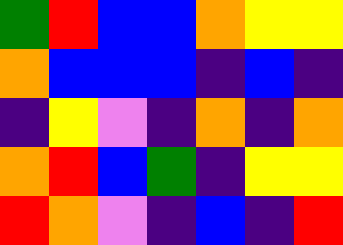[["green", "red", "blue", "blue", "orange", "yellow", "yellow"], ["orange", "blue", "blue", "blue", "indigo", "blue", "indigo"], ["indigo", "yellow", "violet", "indigo", "orange", "indigo", "orange"], ["orange", "red", "blue", "green", "indigo", "yellow", "yellow"], ["red", "orange", "violet", "indigo", "blue", "indigo", "red"]]